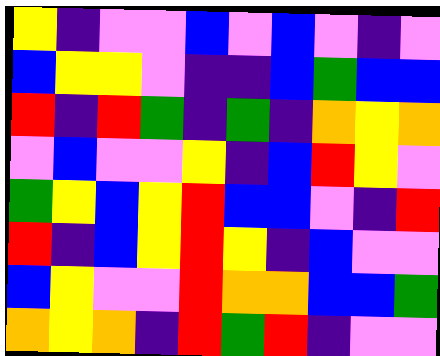[["yellow", "indigo", "violet", "violet", "blue", "violet", "blue", "violet", "indigo", "violet"], ["blue", "yellow", "yellow", "violet", "indigo", "indigo", "blue", "green", "blue", "blue"], ["red", "indigo", "red", "green", "indigo", "green", "indigo", "orange", "yellow", "orange"], ["violet", "blue", "violet", "violet", "yellow", "indigo", "blue", "red", "yellow", "violet"], ["green", "yellow", "blue", "yellow", "red", "blue", "blue", "violet", "indigo", "red"], ["red", "indigo", "blue", "yellow", "red", "yellow", "indigo", "blue", "violet", "violet"], ["blue", "yellow", "violet", "violet", "red", "orange", "orange", "blue", "blue", "green"], ["orange", "yellow", "orange", "indigo", "red", "green", "red", "indigo", "violet", "violet"]]